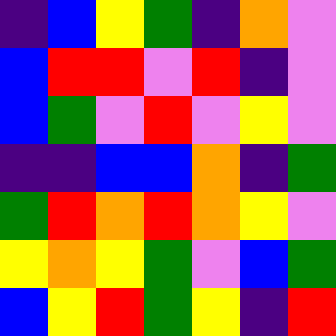[["indigo", "blue", "yellow", "green", "indigo", "orange", "violet"], ["blue", "red", "red", "violet", "red", "indigo", "violet"], ["blue", "green", "violet", "red", "violet", "yellow", "violet"], ["indigo", "indigo", "blue", "blue", "orange", "indigo", "green"], ["green", "red", "orange", "red", "orange", "yellow", "violet"], ["yellow", "orange", "yellow", "green", "violet", "blue", "green"], ["blue", "yellow", "red", "green", "yellow", "indigo", "red"]]